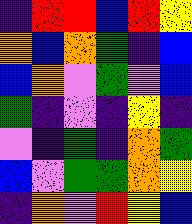[["indigo", "red", "red", "blue", "red", "yellow"], ["orange", "blue", "orange", "green", "indigo", "blue"], ["blue", "orange", "violet", "green", "violet", "blue"], ["green", "indigo", "violet", "indigo", "yellow", "indigo"], ["violet", "indigo", "green", "indigo", "orange", "green"], ["blue", "violet", "green", "green", "orange", "yellow"], ["indigo", "orange", "violet", "red", "yellow", "blue"]]